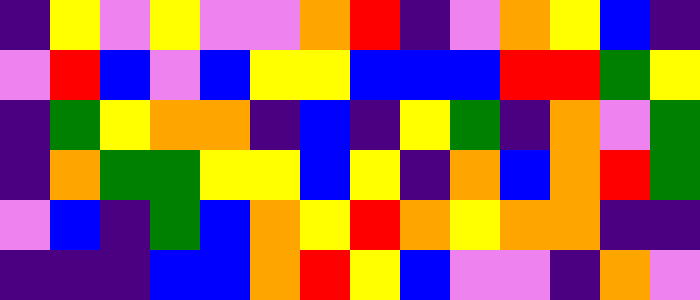[["indigo", "yellow", "violet", "yellow", "violet", "violet", "orange", "red", "indigo", "violet", "orange", "yellow", "blue", "indigo"], ["violet", "red", "blue", "violet", "blue", "yellow", "yellow", "blue", "blue", "blue", "red", "red", "green", "yellow"], ["indigo", "green", "yellow", "orange", "orange", "indigo", "blue", "indigo", "yellow", "green", "indigo", "orange", "violet", "green"], ["indigo", "orange", "green", "green", "yellow", "yellow", "blue", "yellow", "indigo", "orange", "blue", "orange", "red", "green"], ["violet", "blue", "indigo", "green", "blue", "orange", "yellow", "red", "orange", "yellow", "orange", "orange", "indigo", "indigo"], ["indigo", "indigo", "indigo", "blue", "blue", "orange", "red", "yellow", "blue", "violet", "violet", "indigo", "orange", "violet"]]